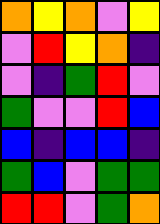[["orange", "yellow", "orange", "violet", "yellow"], ["violet", "red", "yellow", "orange", "indigo"], ["violet", "indigo", "green", "red", "violet"], ["green", "violet", "violet", "red", "blue"], ["blue", "indigo", "blue", "blue", "indigo"], ["green", "blue", "violet", "green", "green"], ["red", "red", "violet", "green", "orange"]]